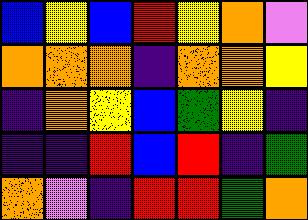[["blue", "yellow", "blue", "red", "yellow", "orange", "violet"], ["orange", "orange", "orange", "indigo", "orange", "orange", "yellow"], ["indigo", "orange", "yellow", "blue", "green", "yellow", "indigo"], ["indigo", "indigo", "red", "blue", "red", "indigo", "green"], ["orange", "violet", "indigo", "red", "red", "green", "orange"]]